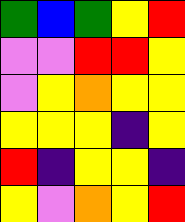[["green", "blue", "green", "yellow", "red"], ["violet", "violet", "red", "red", "yellow"], ["violet", "yellow", "orange", "yellow", "yellow"], ["yellow", "yellow", "yellow", "indigo", "yellow"], ["red", "indigo", "yellow", "yellow", "indigo"], ["yellow", "violet", "orange", "yellow", "red"]]